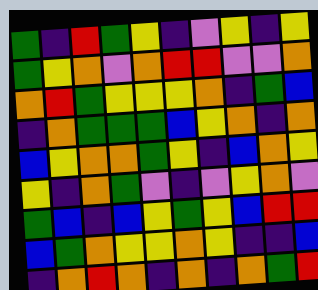[["green", "indigo", "red", "green", "yellow", "indigo", "violet", "yellow", "indigo", "yellow"], ["green", "yellow", "orange", "violet", "orange", "red", "red", "violet", "violet", "orange"], ["orange", "red", "green", "yellow", "yellow", "yellow", "orange", "indigo", "green", "blue"], ["indigo", "orange", "green", "green", "green", "blue", "yellow", "orange", "indigo", "orange"], ["blue", "yellow", "orange", "orange", "green", "yellow", "indigo", "blue", "orange", "yellow"], ["yellow", "indigo", "orange", "green", "violet", "indigo", "violet", "yellow", "orange", "violet"], ["green", "blue", "indigo", "blue", "yellow", "green", "yellow", "blue", "red", "red"], ["blue", "green", "orange", "yellow", "yellow", "orange", "yellow", "indigo", "indigo", "blue"], ["indigo", "orange", "red", "orange", "indigo", "orange", "indigo", "orange", "green", "red"]]